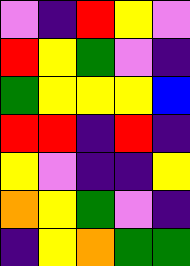[["violet", "indigo", "red", "yellow", "violet"], ["red", "yellow", "green", "violet", "indigo"], ["green", "yellow", "yellow", "yellow", "blue"], ["red", "red", "indigo", "red", "indigo"], ["yellow", "violet", "indigo", "indigo", "yellow"], ["orange", "yellow", "green", "violet", "indigo"], ["indigo", "yellow", "orange", "green", "green"]]